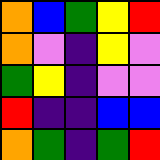[["orange", "blue", "green", "yellow", "red"], ["orange", "violet", "indigo", "yellow", "violet"], ["green", "yellow", "indigo", "violet", "violet"], ["red", "indigo", "indigo", "blue", "blue"], ["orange", "green", "indigo", "green", "red"]]